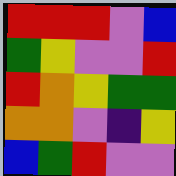[["red", "red", "red", "violet", "blue"], ["green", "yellow", "violet", "violet", "red"], ["red", "orange", "yellow", "green", "green"], ["orange", "orange", "violet", "indigo", "yellow"], ["blue", "green", "red", "violet", "violet"]]